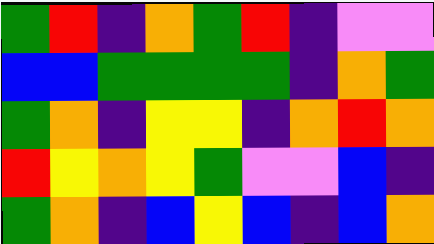[["green", "red", "indigo", "orange", "green", "red", "indigo", "violet", "violet"], ["blue", "blue", "green", "green", "green", "green", "indigo", "orange", "green"], ["green", "orange", "indigo", "yellow", "yellow", "indigo", "orange", "red", "orange"], ["red", "yellow", "orange", "yellow", "green", "violet", "violet", "blue", "indigo"], ["green", "orange", "indigo", "blue", "yellow", "blue", "indigo", "blue", "orange"]]